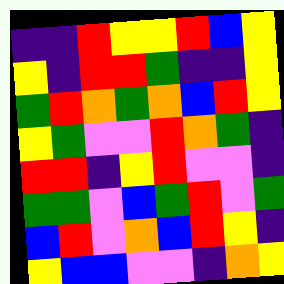[["indigo", "indigo", "red", "yellow", "yellow", "red", "blue", "yellow"], ["yellow", "indigo", "red", "red", "green", "indigo", "indigo", "yellow"], ["green", "red", "orange", "green", "orange", "blue", "red", "yellow"], ["yellow", "green", "violet", "violet", "red", "orange", "green", "indigo"], ["red", "red", "indigo", "yellow", "red", "violet", "violet", "indigo"], ["green", "green", "violet", "blue", "green", "red", "violet", "green"], ["blue", "red", "violet", "orange", "blue", "red", "yellow", "indigo"], ["yellow", "blue", "blue", "violet", "violet", "indigo", "orange", "yellow"]]